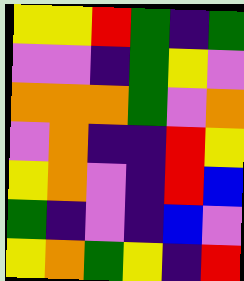[["yellow", "yellow", "red", "green", "indigo", "green"], ["violet", "violet", "indigo", "green", "yellow", "violet"], ["orange", "orange", "orange", "green", "violet", "orange"], ["violet", "orange", "indigo", "indigo", "red", "yellow"], ["yellow", "orange", "violet", "indigo", "red", "blue"], ["green", "indigo", "violet", "indigo", "blue", "violet"], ["yellow", "orange", "green", "yellow", "indigo", "red"]]